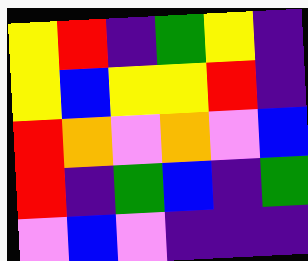[["yellow", "red", "indigo", "green", "yellow", "indigo"], ["yellow", "blue", "yellow", "yellow", "red", "indigo"], ["red", "orange", "violet", "orange", "violet", "blue"], ["red", "indigo", "green", "blue", "indigo", "green"], ["violet", "blue", "violet", "indigo", "indigo", "indigo"]]